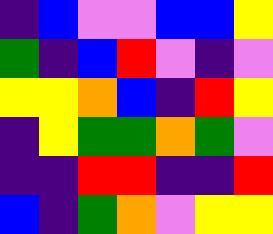[["indigo", "blue", "violet", "violet", "blue", "blue", "yellow"], ["green", "indigo", "blue", "red", "violet", "indigo", "violet"], ["yellow", "yellow", "orange", "blue", "indigo", "red", "yellow"], ["indigo", "yellow", "green", "green", "orange", "green", "violet"], ["indigo", "indigo", "red", "red", "indigo", "indigo", "red"], ["blue", "indigo", "green", "orange", "violet", "yellow", "yellow"]]